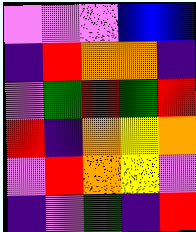[["violet", "violet", "violet", "blue", "blue"], ["indigo", "red", "orange", "orange", "indigo"], ["violet", "green", "red", "green", "red"], ["red", "indigo", "orange", "yellow", "orange"], ["violet", "red", "orange", "yellow", "violet"], ["indigo", "violet", "green", "indigo", "red"]]